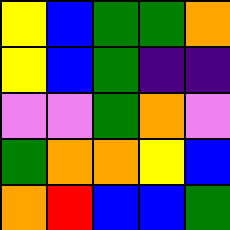[["yellow", "blue", "green", "green", "orange"], ["yellow", "blue", "green", "indigo", "indigo"], ["violet", "violet", "green", "orange", "violet"], ["green", "orange", "orange", "yellow", "blue"], ["orange", "red", "blue", "blue", "green"]]